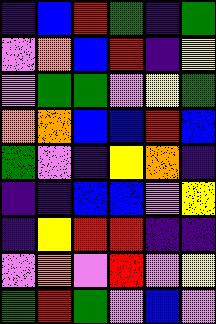[["indigo", "blue", "red", "green", "indigo", "green"], ["violet", "orange", "blue", "red", "indigo", "yellow"], ["violet", "green", "green", "violet", "yellow", "green"], ["orange", "orange", "blue", "blue", "red", "blue"], ["green", "violet", "indigo", "yellow", "orange", "indigo"], ["indigo", "indigo", "blue", "blue", "violet", "yellow"], ["indigo", "yellow", "red", "red", "indigo", "indigo"], ["violet", "orange", "violet", "red", "violet", "yellow"], ["green", "red", "green", "violet", "blue", "violet"]]